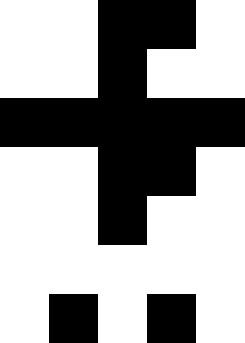[["white", "white", "black", "black", "white"], ["white", "white", "black", "white", "white"], ["black", "black", "black", "black", "black"], ["white", "white", "black", "black", "white"], ["white", "white", "black", "white", "white"], ["white", "white", "white", "white", "white"], ["white", "black", "white", "black", "white"]]